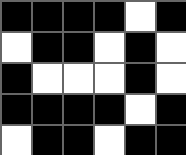[["black", "black", "black", "black", "white", "black"], ["white", "black", "black", "white", "black", "white"], ["black", "white", "white", "white", "black", "white"], ["black", "black", "black", "black", "white", "black"], ["white", "black", "black", "white", "black", "black"]]